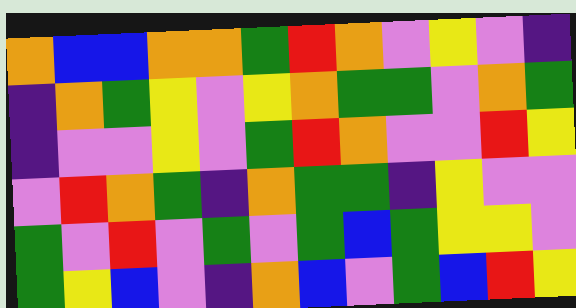[["orange", "blue", "blue", "orange", "orange", "green", "red", "orange", "violet", "yellow", "violet", "indigo"], ["indigo", "orange", "green", "yellow", "violet", "yellow", "orange", "green", "green", "violet", "orange", "green"], ["indigo", "violet", "violet", "yellow", "violet", "green", "red", "orange", "violet", "violet", "red", "yellow"], ["violet", "red", "orange", "green", "indigo", "orange", "green", "green", "indigo", "yellow", "violet", "violet"], ["green", "violet", "red", "violet", "green", "violet", "green", "blue", "green", "yellow", "yellow", "violet"], ["green", "yellow", "blue", "violet", "indigo", "orange", "blue", "violet", "green", "blue", "red", "yellow"]]